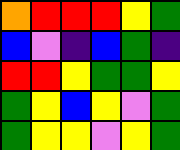[["orange", "red", "red", "red", "yellow", "green"], ["blue", "violet", "indigo", "blue", "green", "indigo"], ["red", "red", "yellow", "green", "green", "yellow"], ["green", "yellow", "blue", "yellow", "violet", "green"], ["green", "yellow", "yellow", "violet", "yellow", "green"]]